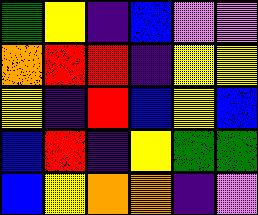[["green", "yellow", "indigo", "blue", "violet", "violet"], ["orange", "red", "red", "indigo", "yellow", "yellow"], ["yellow", "indigo", "red", "blue", "yellow", "blue"], ["blue", "red", "indigo", "yellow", "green", "green"], ["blue", "yellow", "orange", "orange", "indigo", "violet"]]